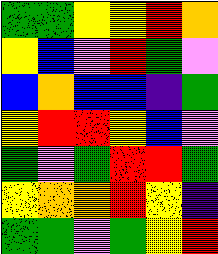[["green", "green", "yellow", "yellow", "red", "orange"], ["yellow", "blue", "violet", "red", "green", "violet"], ["blue", "orange", "blue", "blue", "indigo", "green"], ["yellow", "red", "red", "yellow", "blue", "violet"], ["green", "violet", "green", "red", "red", "green"], ["yellow", "orange", "orange", "red", "yellow", "indigo"], ["green", "green", "violet", "green", "yellow", "red"]]